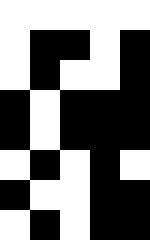[["white", "white", "white", "white", "white"], ["white", "black", "black", "white", "black"], ["white", "black", "white", "white", "black"], ["black", "white", "black", "black", "black"], ["black", "white", "black", "black", "black"], ["white", "black", "white", "black", "white"], ["black", "white", "white", "black", "black"], ["white", "black", "white", "black", "black"]]